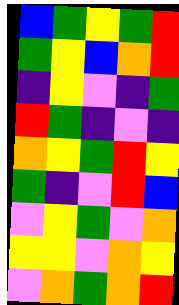[["blue", "green", "yellow", "green", "red"], ["green", "yellow", "blue", "orange", "red"], ["indigo", "yellow", "violet", "indigo", "green"], ["red", "green", "indigo", "violet", "indigo"], ["orange", "yellow", "green", "red", "yellow"], ["green", "indigo", "violet", "red", "blue"], ["violet", "yellow", "green", "violet", "orange"], ["yellow", "yellow", "violet", "orange", "yellow"], ["violet", "orange", "green", "orange", "red"]]